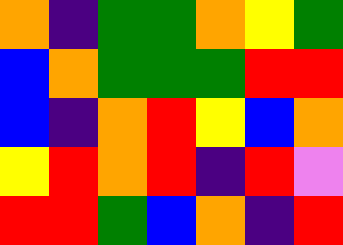[["orange", "indigo", "green", "green", "orange", "yellow", "green"], ["blue", "orange", "green", "green", "green", "red", "red"], ["blue", "indigo", "orange", "red", "yellow", "blue", "orange"], ["yellow", "red", "orange", "red", "indigo", "red", "violet"], ["red", "red", "green", "blue", "orange", "indigo", "red"]]